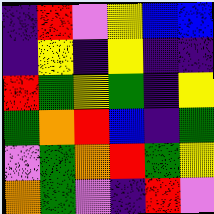[["indigo", "red", "violet", "yellow", "blue", "blue"], ["indigo", "yellow", "indigo", "yellow", "indigo", "indigo"], ["red", "green", "yellow", "green", "indigo", "yellow"], ["green", "orange", "red", "blue", "indigo", "green"], ["violet", "green", "orange", "red", "green", "yellow"], ["orange", "green", "violet", "indigo", "red", "violet"]]